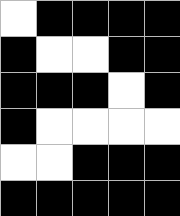[["white", "black", "black", "black", "black"], ["black", "white", "white", "black", "black"], ["black", "black", "black", "white", "black"], ["black", "white", "white", "white", "white"], ["white", "white", "black", "black", "black"], ["black", "black", "black", "black", "black"]]